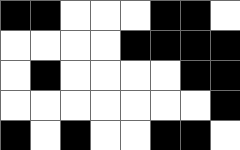[["black", "black", "white", "white", "white", "black", "black", "white"], ["white", "white", "white", "white", "black", "black", "black", "black"], ["white", "black", "white", "white", "white", "white", "black", "black"], ["white", "white", "white", "white", "white", "white", "white", "black"], ["black", "white", "black", "white", "white", "black", "black", "white"]]